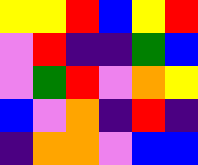[["yellow", "yellow", "red", "blue", "yellow", "red"], ["violet", "red", "indigo", "indigo", "green", "blue"], ["violet", "green", "red", "violet", "orange", "yellow"], ["blue", "violet", "orange", "indigo", "red", "indigo"], ["indigo", "orange", "orange", "violet", "blue", "blue"]]